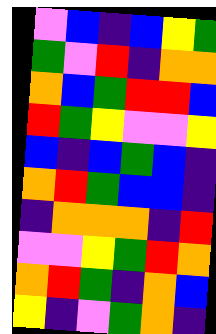[["violet", "blue", "indigo", "blue", "yellow", "green"], ["green", "violet", "red", "indigo", "orange", "orange"], ["orange", "blue", "green", "red", "red", "blue"], ["red", "green", "yellow", "violet", "violet", "yellow"], ["blue", "indigo", "blue", "green", "blue", "indigo"], ["orange", "red", "green", "blue", "blue", "indigo"], ["indigo", "orange", "orange", "orange", "indigo", "red"], ["violet", "violet", "yellow", "green", "red", "orange"], ["orange", "red", "green", "indigo", "orange", "blue"], ["yellow", "indigo", "violet", "green", "orange", "indigo"]]